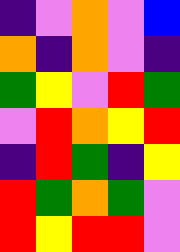[["indigo", "violet", "orange", "violet", "blue"], ["orange", "indigo", "orange", "violet", "indigo"], ["green", "yellow", "violet", "red", "green"], ["violet", "red", "orange", "yellow", "red"], ["indigo", "red", "green", "indigo", "yellow"], ["red", "green", "orange", "green", "violet"], ["red", "yellow", "red", "red", "violet"]]